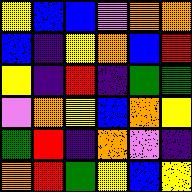[["yellow", "blue", "blue", "violet", "orange", "orange"], ["blue", "indigo", "yellow", "orange", "blue", "red"], ["yellow", "indigo", "red", "indigo", "green", "green"], ["violet", "orange", "yellow", "blue", "orange", "yellow"], ["green", "red", "indigo", "orange", "violet", "indigo"], ["orange", "red", "green", "yellow", "blue", "yellow"]]